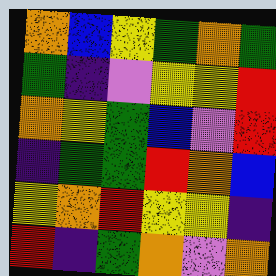[["orange", "blue", "yellow", "green", "orange", "green"], ["green", "indigo", "violet", "yellow", "yellow", "red"], ["orange", "yellow", "green", "blue", "violet", "red"], ["indigo", "green", "green", "red", "orange", "blue"], ["yellow", "orange", "red", "yellow", "yellow", "indigo"], ["red", "indigo", "green", "orange", "violet", "orange"]]